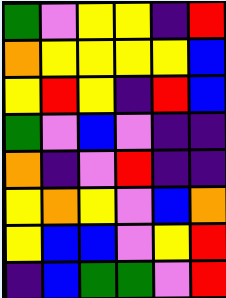[["green", "violet", "yellow", "yellow", "indigo", "red"], ["orange", "yellow", "yellow", "yellow", "yellow", "blue"], ["yellow", "red", "yellow", "indigo", "red", "blue"], ["green", "violet", "blue", "violet", "indigo", "indigo"], ["orange", "indigo", "violet", "red", "indigo", "indigo"], ["yellow", "orange", "yellow", "violet", "blue", "orange"], ["yellow", "blue", "blue", "violet", "yellow", "red"], ["indigo", "blue", "green", "green", "violet", "red"]]